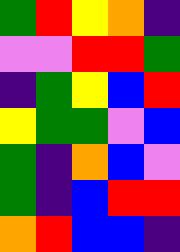[["green", "red", "yellow", "orange", "indigo"], ["violet", "violet", "red", "red", "green"], ["indigo", "green", "yellow", "blue", "red"], ["yellow", "green", "green", "violet", "blue"], ["green", "indigo", "orange", "blue", "violet"], ["green", "indigo", "blue", "red", "red"], ["orange", "red", "blue", "blue", "indigo"]]